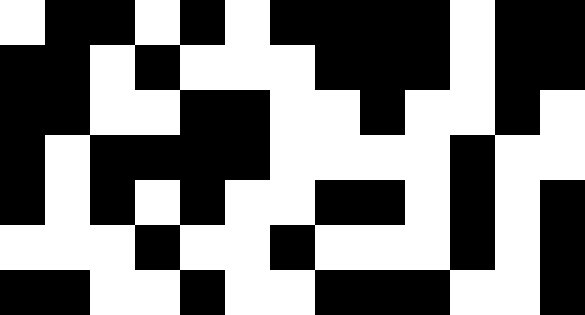[["white", "black", "black", "white", "black", "white", "black", "black", "black", "black", "white", "black", "black"], ["black", "black", "white", "black", "white", "white", "white", "black", "black", "black", "white", "black", "black"], ["black", "black", "white", "white", "black", "black", "white", "white", "black", "white", "white", "black", "white"], ["black", "white", "black", "black", "black", "black", "white", "white", "white", "white", "black", "white", "white"], ["black", "white", "black", "white", "black", "white", "white", "black", "black", "white", "black", "white", "black"], ["white", "white", "white", "black", "white", "white", "black", "white", "white", "white", "black", "white", "black"], ["black", "black", "white", "white", "black", "white", "white", "black", "black", "black", "white", "white", "black"]]